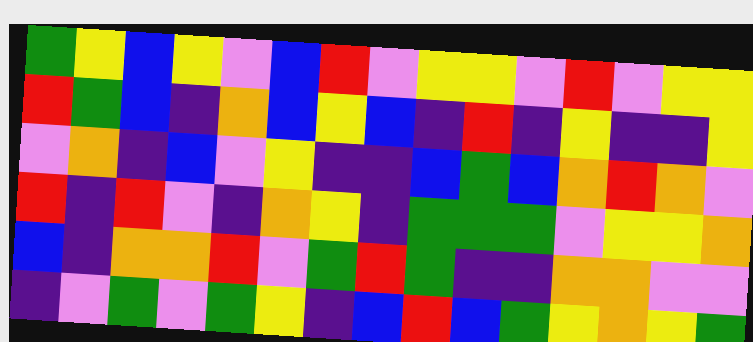[["green", "yellow", "blue", "yellow", "violet", "blue", "red", "violet", "yellow", "yellow", "violet", "red", "violet", "yellow", "yellow"], ["red", "green", "blue", "indigo", "orange", "blue", "yellow", "blue", "indigo", "red", "indigo", "yellow", "indigo", "indigo", "yellow"], ["violet", "orange", "indigo", "blue", "violet", "yellow", "indigo", "indigo", "blue", "green", "blue", "orange", "red", "orange", "violet"], ["red", "indigo", "red", "violet", "indigo", "orange", "yellow", "indigo", "green", "green", "green", "violet", "yellow", "yellow", "orange"], ["blue", "indigo", "orange", "orange", "red", "violet", "green", "red", "green", "indigo", "indigo", "orange", "orange", "violet", "violet"], ["indigo", "violet", "green", "violet", "green", "yellow", "indigo", "blue", "red", "blue", "green", "yellow", "orange", "yellow", "green"]]